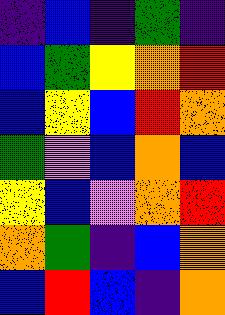[["indigo", "blue", "indigo", "green", "indigo"], ["blue", "green", "yellow", "orange", "red"], ["blue", "yellow", "blue", "red", "orange"], ["green", "violet", "blue", "orange", "blue"], ["yellow", "blue", "violet", "orange", "red"], ["orange", "green", "indigo", "blue", "orange"], ["blue", "red", "blue", "indigo", "orange"]]